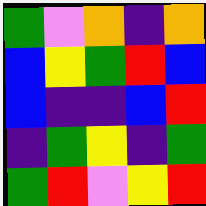[["green", "violet", "orange", "indigo", "orange"], ["blue", "yellow", "green", "red", "blue"], ["blue", "indigo", "indigo", "blue", "red"], ["indigo", "green", "yellow", "indigo", "green"], ["green", "red", "violet", "yellow", "red"]]